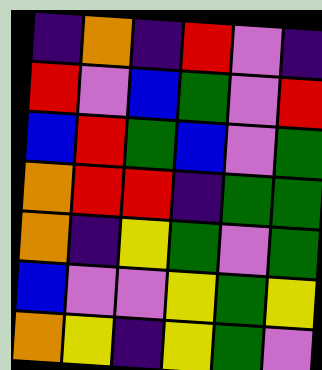[["indigo", "orange", "indigo", "red", "violet", "indigo"], ["red", "violet", "blue", "green", "violet", "red"], ["blue", "red", "green", "blue", "violet", "green"], ["orange", "red", "red", "indigo", "green", "green"], ["orange", "indigo", "yellow", "green", "violet", "green"], ["blue", "violet", "violet", "yellow", "green", "yellow"], ["orange", "yellow", "indigo", "yellow", "green", "violet"]]